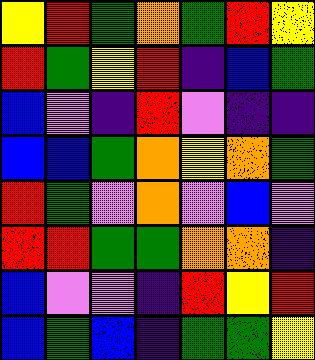[["yellow", "red", "green", "orange", "green", "red", "yellow"], ["red", "green", "yellow", "red", "indigo", "blue", "green"], ["blue", "violet", "indigo", "red", "violet", "indigo", "indigo"], ["blue", "blue", "green", "orange", "yellow", "orange", "green"], ["red", "green", "violet", "orange", "violet", "blue", "violet"], ["red", "red", "green", "green", "orange", "orange", "indigo"], ["blue", "violet", "violet", "indigo", "red", "yellow", "red"], ["blue", "green", "blue", "indigo", "green", "green", "yellow"]]